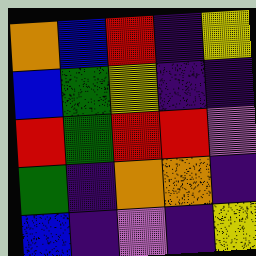[["orange", "blue", "red", "indigo", "yellow"], ["blue", "green", "yellow", "indigo", "indigo"], ["red", "green", "red", "red", "violet"], ["green", "indigo", "orange", "orange", "indigo"], ["blue", "indigo", "violet", "indigo", "yellow"]]